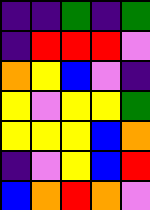[["indigo", "indigo", "green", "indigo", "green"], ["indigo", "red", "red", "red", "violet"], ["orange", "yellow", "blue", "violet", "indigo"], ["yellow", "violet", "yellow", "yellow", "green"], ["yellow", "yellow", "yellow", "blue", "orange"], ["indigo", "violet", "yellow", "blue", "red"], ["blue", "orange", "red", "orange", "violet"]]